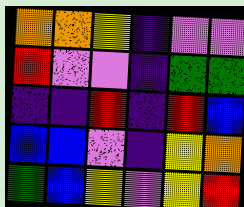[["orange", "orange", "yellow", "indigo", "violet", "violet"], ["red", "violet", "violet", "indigo", "green", "green"], ["indigo", "indigo", "red", "indigo", "red", "blue"], ["blue", "blue", "violet", "indigo", "yellow", "orange"], ["green", "blue", "yellow", "violet", "yellow", "red"]]